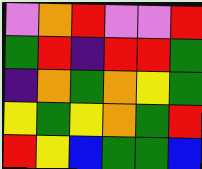[["violet", "orange", "red", "violet", "violet", "red"], ["green", "red", "indigo", "red", "red", "green"], ["indigo", "orange", "green", "orange", "yellow", "green"], ["yellow", "green", "yellow", "orange", "green", "red"], ["red", "yellow", "blue", "green", "green", "blue"]]